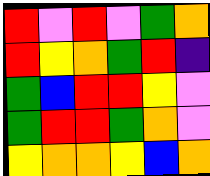[["red", "violet", "red", "violet", "green", "orange"], ["red", "yellow", "orange", "green", "red", "indigo"], ["green", "blue", "red", "red", "yellow", "violet"], ["green", "red", "red", "green", "orange", "violet"], ["yellow", "orange", "orange", "yellow", "blue", "orange"]]